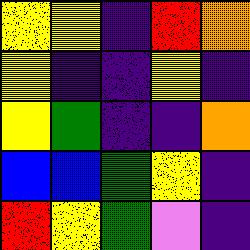[["yellow", "yellow", "indigo", "red", "orange"], ["yellow", "indigo", "indigo", "yellow", "indigo"], ["yellow", "green", "indigo", "indigo", "orange"], ["blue", "blue", "green", "yellow", "indigo"], ["red", "yellow", "green", "violet", "indigo"]]